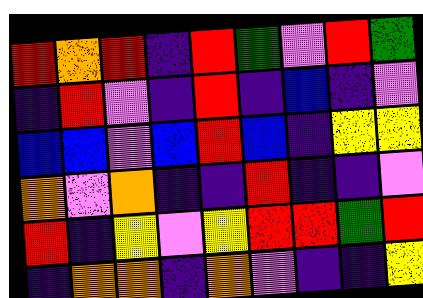[["red", "orange", "red", "indigo", "red", "green", "violet", "red", "green"], ["indigo", "red", "violet", "indigo", "red", "indigo", "blue", "indigo", "violet"], ["blue", "blue", "violet", "blue", "red", "blue", "indigo", "yellow", "yellow"], ["orange", "violet", "orange", "indigo", "indigo", "red", "indigo", "indigo", "violet"], ["red", "indigo", "yellow", "violet", "yellow", "red", "red", "green", "red"], ["indigo", "orange", "orange", "indigo", "orange", "violet", "indigo", "indigo", "yellow"]]